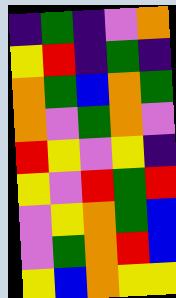[["indigo", "green", "indigo", "violet", "orange"], ["yellow", "red", "indigo", "green", "indigo"], ["orange", "green", "blue", "orange", "green"], ["orange", "violet", "green", "orange", "violet"], ["red", "yellow", "violet", "yellow", "indigo"], ["yellow", "violet", "red", "green", "red"], ["violet", "yellow", "orange", "green", "blue"], ["violet", "green", "orange", "red", "blue"], ["yellow", "blue", "orange", "yellow", "yellow"]]